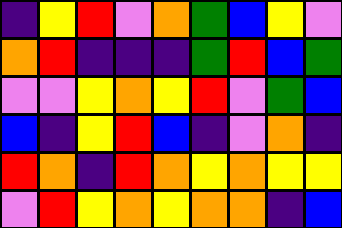[["indigo", "yellow", "red", "violet", "orange", "green", "blue", "yellow", "violet"], ["orange", "red", "indigo", "indigo", "indigo", "green", "red", "blue", "green"], ["violet", "violet", "yellow", "orange", "yellow", "red", "violet", "green", "blue"], ["blue", "indigo", "yellow", "red", "blue", "indigo", "violet", "orange", "indigo"], ["red", "orange", "indigo", "red", "orange", "yellow", "orange", "yellow", "yellow"], ["violet", "red", "yellow", "orange", "yellow", "orange", "orange", "indigo", "blue"]]